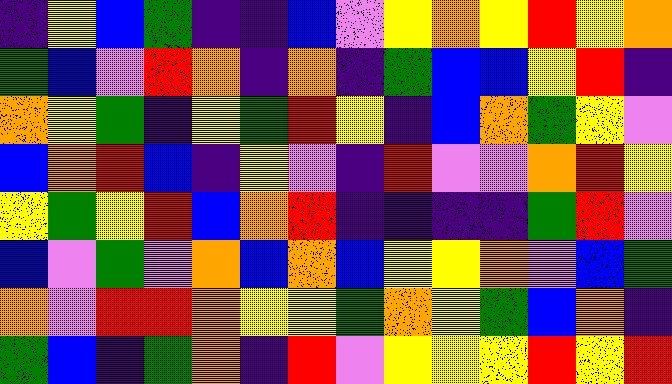[["indigo", "yellow", "blue", "green", "indigo", "indigo", "blue", "violet", "yellow", "orange", "yellow", "red", "yellow", "orange"], ["green", "blue", "violet", "red", "orange", "indigo", "orange", "indigo", "green", "blue", "blue", "yellow", "red", "indigo"], ["orange", "yellow", "green", "indigo", "yellow", "green", "red", "yellow", "indigo", "blue", "orange", "green", "yellow", "violet"], ["blue", "orange", "red", "blue", "indigo", "yellow", "violet", "indigo", "red", "violet", "violet", "orange", "red", "yellow"], ["yellow", "green", "yellow", "red", "blue", "orange", "red", "indigo", "indigo", "indigo", "indigo", "green", "red", "violet"], ["blue", "violet", "green", "violet", "orange", "blue", "orange", "blue", "yellow", "yellow", "orange", "violet", "blue", "green"], ["orange", "violet", "red", "red", "orange", "yellow", "yellow", "green", "orange", "yellow", "green", "blue", "orange", "indigo"], ["green", "blue", "indigo", "green", "orange", "indigo", "red", "violet", "yellow", "yellow", "yellow", "red", "yellow", "red"]]